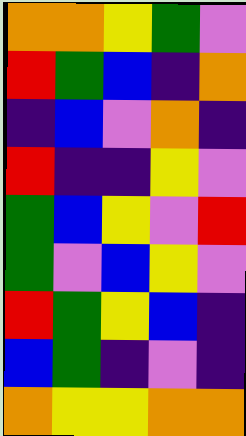[["orange", "orange", "yellow", "green", "violet"], ["red", "green", "blue", "indigo", "orange"], ["indigo", "blue", "violet", "orange", "indigo"], ["red", "indigo", "indigo", "yellow", "violet"], ["green", "blue", "yellow", "violet", "red"], ["green", "violet", "blue", "yellow", "violet"], ["red", "green", "yellow", "blue", "indigo"], ["blue", "green", "indigo", "violet", "indigo"], ["orange", "yellow", "yellow", "orange", "orange"]]